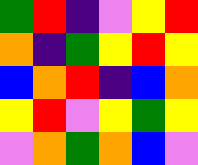[["green", "red", "indigo", "violet", "yellow", "red"], ["orange", "indigo", "green", "yellow", "red", "yellow"], ["blue", "orange", "red", "indigo", "blue", "orange"], ["yellow", "red", "violet", "yellow", "green", "yellow"], ["violet", "orange", "green", "orange", "blue", "violet"]]